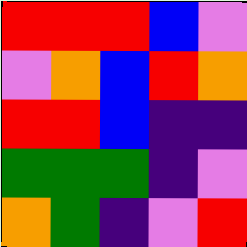[["red", "red", "red", "blue", "violet"], ["violet", "orange", "blue", "red", "orange"], ["red", "red", "blue", "indigo", "indigo"], ["green", "green", "green", "indigo", "violet"], ["orange", "green", "indigo", "violet", "red"]]